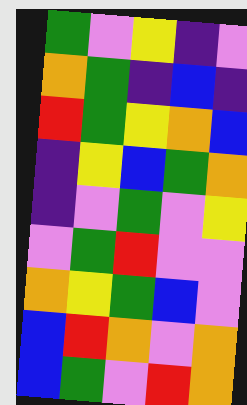[["green", "violet", "yellow", "indigo", "violet"], ["orange", "green", "indigo", "blue", "indigo"], ["red", "green", "yellow", "orange", "blue"], ["indigo", "yellow", "blue", "green", "orange"], ["indigo", "violet", "green", "violet", "yellow"], ["violet", "green", "red", "violet", "violet"], ["orange", "yellow", "green", "blue", "violet"], ["blue", "red", "orange", "violet", "orange"], ["blue", "green", "violet", "red", "orange"]]